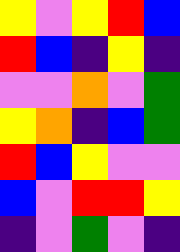[["yellow", "violet", "yellow", "red", "blue"], ["red", "blue", "indigo", "yellow", "indigo"], ["violet", "violet", "orange", "violet", "green"], ["yellow", "orange", "indigo", "blue", "green"], ["red", "blue", "yellow", "violet", "violet"], ["blue", "violet", "red", "red", "yellow"], ["indigo", "violet", "green", "violet", "indigo"]]